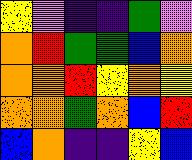[["yellow", "violet", "indigo", "indigo", "green", "violet"], ["orange", "red", "green", "green", "blue", "orange"], ["orange", "orange", "red", "yellow", "orange", "yellow"], ["orange", "orange", "green", "orange", "blue", "red"], ["blue", "orange", "indigo", "indigo", "yellow", "blue"]]